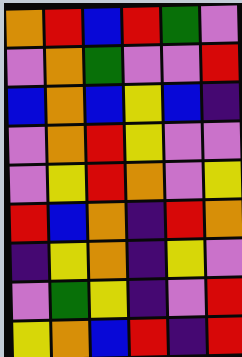[["orange", "red", "blue", "red", "green", "violet"], ["violet", "orange", "green", "violet", "violet", "red"], ["blue", "orange", "blue", "yellow", "blue", "indigo"], ["violet", "orange", "red", "yellow", "violet", "violet"], ["violet", "yellow", "red", "orange", "violet", "yellow"], ["red", "blue", "orange", "indigo", "red", "orange"], ["indigo", "yellow", "orange", "indigo", "yellow", "violet"], ["violet", "green", "yellow", "indigo", "violet", "red"], ["yellow", "orange", "blue", "red", "indigo", "red"]]